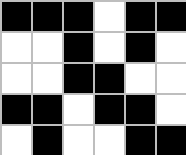[["black", "black", "black", "white", "black", "black"], ["white", "white", "black", "white", "black", "white"], ["white", "white", "black", "black", "white", "white"], ["black", "black", "white", "black", "black", "white"], ["white", "black", "white", "white", "black", "black"]]